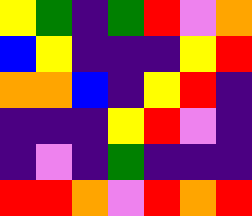[["yellow", "green", "indigo", "green", "red", "violet", "orange"], ["blue", "yellow", "indigo", "indigo", "indigo", "yellow", "red"], ["orange", "orange", "blue", "indigo", "yellow", "red", "indigo"], ["indigo", "indigo", "indigo", "yellow", "red", "violet", "indigo"], ["indigo", "violet", "indigo", "green", "indigo", "indigo", "indigo"], ["red", "red", "orange", "violet", "red", "orange", "red"]]